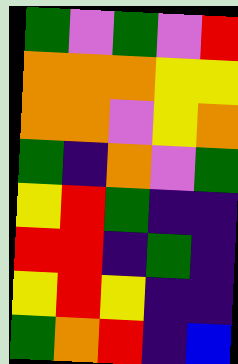[["green", "violet", "green", "violet", "red"], ["orange", "orange", "orange", "yellow", "yellow"], ["orange", "orange", "violet", "yellow", "orange"], ["green", "indigo", "orange", "violet", "green"], ["yellow", "red", "green", "indigo", "indigo"], ["red", "red", "indigo", "green", "indigo"], ["yellow", "red", "yellow", "indigo", "indigo"], ["green", "orange", "red", "indigo", "blue"]]